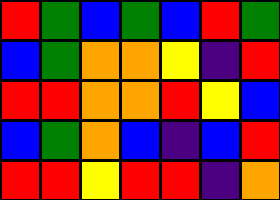[["red", "green", "blue", "green", "blue", "red", "green"], ["blue", "green", "orange", "orange", "yellow", "indigo", "red"], ["red", "red", "orange", "orange", "red", "yellow", "blue"], ["blue", "green", "orange", "blue", "indigo", "blue", "red"], ["red", "red", "yellow", "red", "red", "indigo", "orange"]]